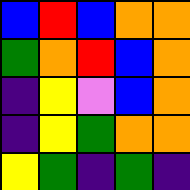[["blue", "red", "blue", "orange", "orange"], ["green", "orange", "red", "blue", "orange"], ["indigo", "yellow", "violet", "blue", "orange"], ["indigo", "yellow", "green", "orange", "orange"], ["yellow", "green", "indigo", "green", "indigo"]]